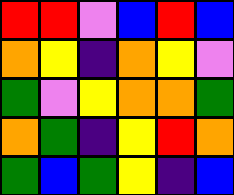[["red", "red", "violet", "blue", "red", "blue"], ["orange", "yellow", "indigo", "orange", "yellow", "violet"], ["green", "violet", "yellow", "orange", "orange", "green"], ["orange", "green", "indigo", "yellow", "red", "orange"], ["green", "blue", "green", "yellow", "indigo", "blue"]]